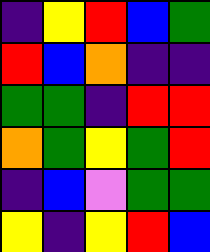[["indigo", "yellow", "red", "blue", "green"], ["red", "blue", "orange", "indigo", "indigo"], ["green", "green", "indigo", "red", "red"], ["orange", "green", "yellow", "green", "red"], ["indigo", "blue", "violet", "green", "green"], ["yellow", "indigo", "yellow", "red", "blue"]]